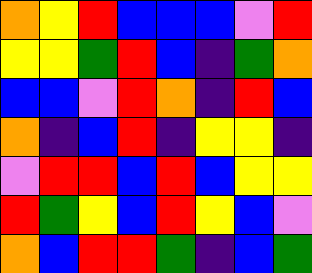[["orange", "yellow", "red", "blue", "blue", "blue", "violet", "red"], ["yellow", "yellow", "green", "red", "blue", "indigo", "green", "orange"], ["blue", "blue", "violet", "red", "orange", "indigo", "red", "blue"], ["orange", "indigo", "blue", "red", "indigo", "yellow", "yellow", "indigo"], ["violet", "red", "red", "blue", "red", "blue", "yellow", "yellow"], ["red", "green", "yellow", "blue", "red", "yellow", "blue", "violet"], ["orange", "blue", "red", "red", "green", "indigo", "blue", "green"]]